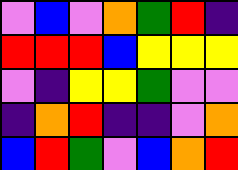[["violet", "blue", "violet", "orange", "green", "red", "indigo"], ["red", "red", "red", "blue", "yellow", "yellow", "yellow"], ["violet", "indigo", "yellow", "yellow", "green", "violet", "violet"], ["indigo", "orange", "red", "indigo", "indigo", "violet", "orange"], ["blue", "red", "green", "violet", "blue", "orange", "red"]]